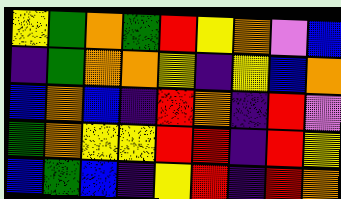[["yellow", "green", "orange", "green", "red", "yellow", "orange", "violet", "blue"], ["indigo", "green", "orange", "orange", "yellow", "indigo", "yellow", "blue", "orange"], ["blue", "orange", "blue", "indigo", "red", "orange", "indigo", "red", "violet"], ["green", "orange", "yellow", "yellow", "red", "red", "indigo", "red", "yellow"], ["blue", "green", "blue", "indigo", "yellow", "red", "indigo", "red", "orange"]]